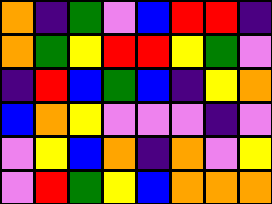[["orange", "indigo", "green", "violet", "blue", "red", "red", "indigo"], ["orange", "green", "yellow", "red", "red", "yellow", "green", "violet"], ["indigo", "red", "blue", "green", "blue", "indigo", "yellow", "orange"], ["blue", "orange", "yellow", "violet", "violet", "violet", "indigo", "violet"], ["violet", "yellow", "blue", "orange", "indigo", "orange", "violet", "yellow"], ["violet", "red", "green", "yellow", "blue", "orange", "orange", "orange"]]